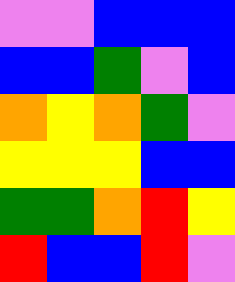[["violet", "violet", "blue", "blue", "blue"], ["blue", "blue", "green", "violet", "blue"], ["orange", "yellow", "orange", "green", "violet"], ["yellow", "yellow", "yellow", "blue", "blue"], ["green", "green", "orange", "red", "yellow"], ["red", "blue", "blue", "red", "violet"]]